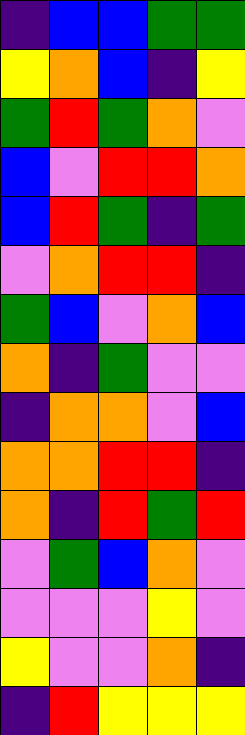[["indigo", "blue", "blue", "green", "green"], ["yellow", "orange", "blue", "indigo", "yellow"], ["green", "red", "green", "orange", "violet"], ["blue", "violet", "red", "red", "orange"], ["blue", "red", "green", "indigo", "green"], ["violet", "orange", "red", "red", "indigo"], ["green", "blue", "violet", "orange", "blue"], ["orange", "indigo", "green", "violet", "violet"], ["indigo", "orange", "orange", "violet", "blue"], ["orange", "orange", "red", "red", "indigo"], ["orange", "indigo", "red", "green", "red"], ["violet", "green", "blue", "orange", "violet"], ["violet", "violet", "violet", "yellow", "violet"], ["yellow", "violet", "violet", "orange", "indigo"], ["indigo", "red", "yellow", "yellow", "yellow"]]